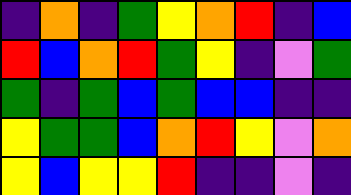[["indigo", "orange", "indigo", "green", "yellow", "orange", "red", "indigo", "blue"], ["red", "blue", "orange", "red", "green", "yellow", "indigo", "violet", "green"], ["green", "indigo", "green", "blue", "green", "blue", "blue", "indigo", "indigo"], ["yellow", "green", "green", "blue", "orange", "red", "yellow", "violet", "orange"], ["yellow", "blue", "yellow", "yellow", "red", "indigo", "indigo", "violet", "indigo"]]